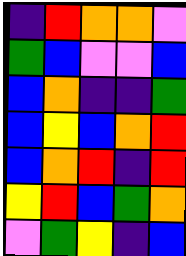[["indigo", "red", "orange", "orange", "violet"], ["green", "blue", "violet", "violet", "blue"], ["blue", "orange", "indigo", "indigo", "green"], ["blue", "yellow", "blue", "orange", "red"], ["blue", "orange", "red", "indigo", "red"], ["yellow", "red", "blue", "green", "orange"], ["violet", "green", "yellow", "indigo", "blue"]]